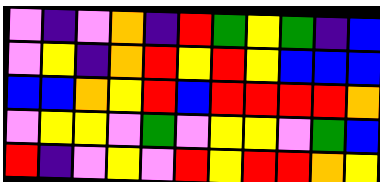[["violet", "indigo", "violet", "orange", "indigo", "red", "green", "yellow", "green", "indigo", "blue"], ["violet", "yellow", "indigo", "orange", "red", "yellow", "red", "yellow", "blue", "blue", "blue"], ["blue", "blue", "orange", "yellow", "red", "blue", "red", "red", "red", "red", "orange"], ["violet", "yellow", "yellow", "violet", "green", "violet", "yellow", "yellow", "violet", "green", "blue"], ["red", "indigo", "violet", "yellow", "violet", "red", "yellow", "red", "red", "orange", "yellow"]]